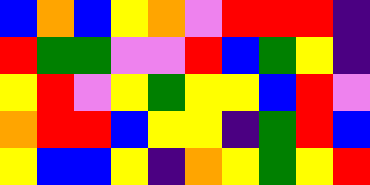[["blue", "orange", "blue", "yellow", "orange", "violet", "red", "red", "red", "indigo"], ["red", "green", "green", "violet", "violet", "red", "blue", "green", "yellow", "indigo"], ["yellow", "red", "violet", "yellow", "green", "yellow", "yellow", "blue", "red", "violet"], ["orange", "red", "red", "blue", "yellow", "yellow", "indigo", "green", "red", "blue"], ["yellow", "blue", "blue", "yellow", "indigo", "orange", "yellow", "green", "yellow", "red"]]